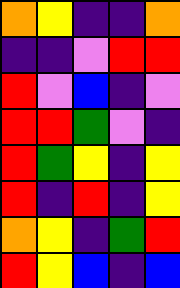[["orange", "yellow", "indigo", "indigo", "orange"], ["indigo", "indigo", "violet", "red", "red"], ["red", "violet", "blue", "indigo", "violet"], ["red", "red", "green", "violet", "indigo"], ["red", "green", "yellow", "indigo", "yellow"], ["red", "indigo", "red", "indigo", "yellow"], ["orange", "yellow", "indigo", "green", "red"], ["red", "yellow", "blue", "indigo", "blue"]]